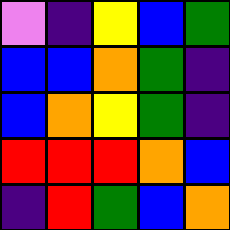[["violet", "indigo", "yellow", "blue", "green"], ["blue", "blue", "orange", "green", "indigo"], ["blue", "orange", "yellow", "green", "indigo"], ["red", "red", "red", "orange", "blue"], ["indigo", "red", "green", "blue", "orange"]]